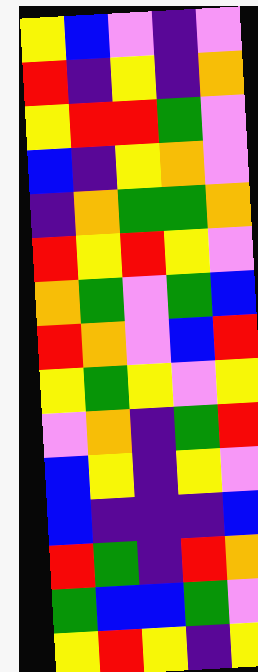[["yellow", "blue", "violet", "indigo", "violet"], ["red", "indigo", "yellow", "indigo", "orange"], ["yellow", "red", "red", "green", "violet"], ["blue", "indigo", "yellow", "orange", "violet"], ["indigo", "orange", "green", "green", "orange"], ["red", "yellow", "red", "yellow", "violet"], ["orange", "green", "violet", "green", "blue"], ["red", "orange", "violet", "blue", "red"], ["yellow", "green", "yellow", "violet", "yellow"], ["violet", "orange", "indigo", "green", "red"], ["blue", "yellow", "indigo", "yellow", "violet"], ["blue", "indigo", "indigo", "indigo", "blue"], ["red", "green", "indigo", "red", "orange"], ["green", "blue", "blue", "green", "violet"], ["yellow", "red", "yellow", "indigo", "yellow"]]